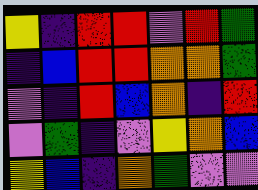[["yellow", "indigo", "red", "red", "violet", "red", "green"], ["indigo", "blue", "red", "red", "orange", "orange", "green"], ["violet", "indigo", "red", "blue", "orange", "indigo", "red"], ["violet", "green", "indigo", "violet", "yellow", "orange", "blue"], ["yellow", "blue", "indigo", "orange", "green", "violet", "violet"]]